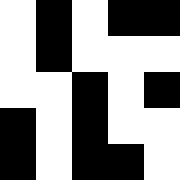[["white", "black", "white", "black", "black"], ["white", "black", "white", "white", "white"], ["white", "white", "black", "white", "black"], ["black", "white", "black", "white", "white"], ["black", "white", "black", "black", "white"]]